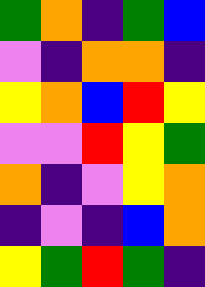[["green", "orange", "indigo", "green", "blue"], ["violet", "indigo", "orange", "orange", "indigo"], ["yellow", "orange", "blue", "red", "yellow"], ["violet", "violet", "red", "yellow", "green"], ["orange", "indigo", "violet", "yellow", "orange"], ["indigo", "violet", "indigo", "blue", "orange"], ["yellow", "green", "red", "green", "indigo"]]